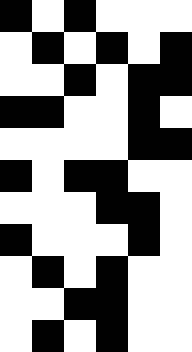[["black", "white", "black", "white", "white", "white"], ["white", "black", "white", "black", "white", "black"], ["white", "white", "black", "white", "black", "black"], ["black", "black", "white", "white", "black", "white"], ["white", "white", "white", "white", "black", "black"], ["black", "white", "black", "black", "white", "white"], ["white", "white", "white", "black", "black", "white"], ["black", "white", "white", "white", "black", "white"], ["white", "black", "white", "black", "white", "white"], ["white", "white", "black", "black", "white", "white"], ["white", "black", "white", "black", "white", "white"]]